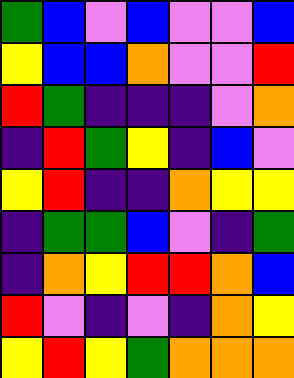[["green", "blue", "violet", "blue", "violet", "violet", "blue"], ["yellow", "blue", "blue", "orange", "violet", "violet", "red"], ["red", "green", "indigo", "indigo", "indigo", "violet", "orange"], ["indigo", "red", "green", "yellow", "indigo", "blue", "violet"], ["yellow", "red", "indigo", "indigo", "orange", "yellow", "yellow"], ["indigo", "green", "green", "blue", "violet", "indigo", "green"], ["indigo", "orange", "yellow", "red", "red", "orange", "blue"], ["red", "violet", "indigo", "violet", "indigo", "orange", "yellow"], ["yellow", "red", "yellow", "green", "orange", "orange", "orange"]]